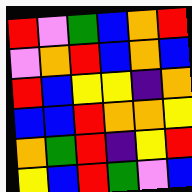[["red", "violet", "green", "blue", "orange", "red"], ["violet", "orange", "red", "blue", "orange", "blue"], ["red", "blue", "yellow", "yellow", "indigo", "orange"], ["blue", "blue", "red", "orange", "orange", "yellow"], ["orange", "green", "red", "indigo", "yellow", "red"], ["yellow", "blue", "red", "green", "violet", "blue"]]